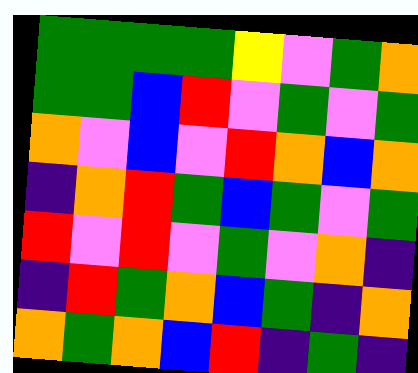[["green", "green", "green", "green", "yellow", "violet", "green", "orange"], ["green", "green", "blue", "red", "violet", "green", "violet", "green"], ["orange", "violet", "blue", "violet", "red", "orange", "blue", "orange"], ["indigo", "orange", "red", "green", "blue", "green", "violet", "green"], ["red", "violet", "red", "violet", "green", "violet", "orange", "indigo"], ["indigo", "red", "green", "orange", "blue", "green", "indigo", "orange"], ["orange", "green", "orange", "blue", "red", "indigo", "green", "indigo"]]